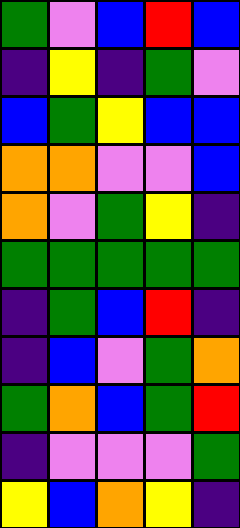[["green", "violet", "blue", "red", "blue"], ["indigo", "yellow", "indigo", "green", "violet"], ["blue", "green", "yellow", "blue", "blue"], ["orange", "orange", "violet", "violet", "blue"], ["orange", "violet", "green", "yellow", "indigo"], ["green", "green", "green", "green", "green"], ["indigo", "green", "blue", "red", "indigo"], ["indigo", "blue", "violet", "green", "orange"], ["green", "orange", "blue", "green", "red"], ["indigo", "violet", "violet", "violet", "green"], ["yellow", "blue", "orange", "yellow", "indigo"]]